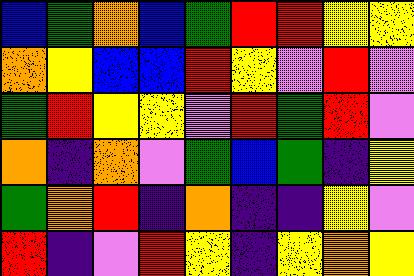[["blue", "green", "orange", "blue", "green", "red", "red", "yellow", "yellow"], ["orange", "yellow", "blue", "blue", "red", "yellow", "violet", "red", "violet"], ["green", "red", "yellow", "yellow", "violet", "red", "green", "red", "violet"], ["orange", "indigo", "orange", "violet", "green", "blue", "green", "indigo", "yellow"], ["green", "orange", "red", "indigo", "orange", "indigo", "indigo", "yellow", "violet"], ["red", "indigo", "violet", "red", "yellow", "indigo", "yellow", "orange", "yellow"]]